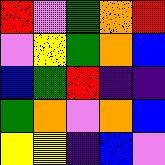[["red", "violet", "green", "orange", "red"], ["violet", "yellow", "green", "orange", "blue"], ["blue", "green", "red", "indigo", "indigo"], ["green", "orange", "violet", "orange", "blue"], ["yellow", "yellow", "indigo", "blue", "violet"]]